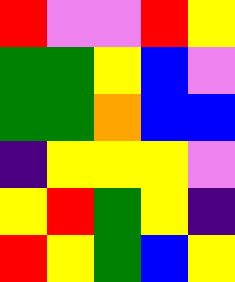[["red", "violet", "violet", "red", "yellow"], ["green", "green", "yellow", "blue", "violet"], ["green", "green", "orange", "blue", "blue"], ["indigo", "yellow", "yellow", "yellow", "violet"], ["yellow", "red", "green", "yellow", "indigo"], ["red", "yellow", "green", "blue", "yellow"]]